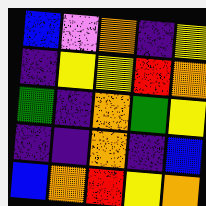[["blue", "violet", "orange", "indigo", "yellow"], ["indigo", "yellow", "yellow", "red", "orange"], ["green", "indigo", "orange", "green", "yellow"], ["indigo", "indigo", "orange", "indigo", "blue"], ["blue", "orange", "red", "yellow", "orange"]]